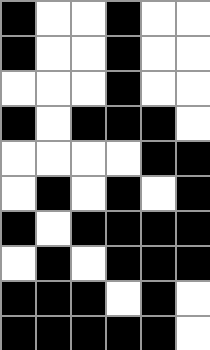[["black", "white", "white", "black", "white", "white"], ["black", "white", "white", "black", "white", "white"], ["white", "white", "white", "black", "white", "white"], ["black", "white", "black", "black", "black", "white"], ["white", "white", "white", "white", "black", "black"], ["white", "black", "white", "black", "white", "black"], ["black", "white", "black", "black", "black", "black"], ["white", "black", "white", "black", "black", "black"], ["black", "black", "black", "white", "black", "white"], ["black", "black", "black", "black", "black", "white"]]